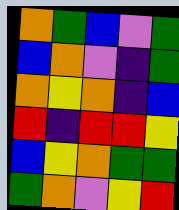[["orange", "green", "blue", "violet", "green"], ["blue", "orange", "violet", "indigo", "green"], ["orange", "yellow", "orange", "indigo", "blue"], ["red", "indigo", "red", "red", "yellow"], ["blue", "yellow", "orange", "green", "green"], ["green", "orange", "violet", "yellow", "red"]]